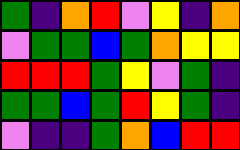[["green", "indigo", "orange", "red", "violet", "yellow", "indigo", "orange"], ["violet", "green", "green", "blue", "green", "orange", "yellow", "yellow"], ["red", "red", "red", "green", "yellow", "violet", "green", "indigo"], ["green", "green", "blue", "green", "red", "yellow", "green", "indigo"], ["violet", "indigo", "indigo", "green", "orange", "blue", "red", "red"]]